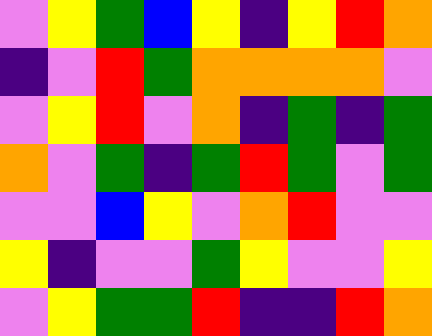[["violet", "yellow", "green", "blue", "yellow", "indigo", "yellow", "red", "orange"], ["indigo", "violet", "red", "green", "orange", "orange", "orange", "orange", "violet"], ["violet", "yellow", "red", "violet", "orange", "indigo", "green", "indigo", "green"], ["orange", "violet", "green", "indigo", "green", "red", "green", "violet", "green"], ["violet", "violet", "blue", "yellow", "violet", "orange", "red", "violet", "violet"], ["yellow", "indigo", "violet", "violet", "green", "yellow", "violet", "violet", "yellow"], ["violet", "yellow", "green", "green", "red", "indigo", "indigo", "red", "orange"]]